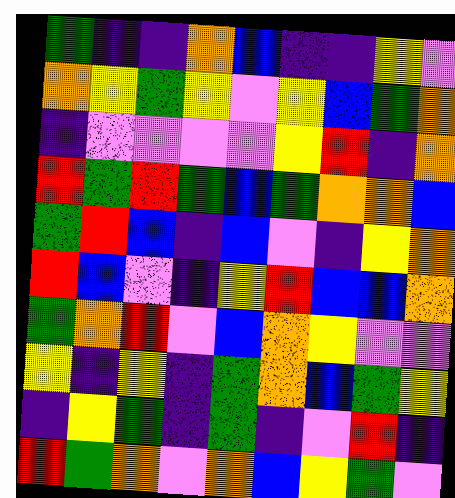[["green", "indigo", "indigo", "orange", "blue", "indigo", "indigo", "yellow", "violet"], ["orange", "yellow", "green", "yellow", "violet", "yellow", "blue", "green", "orange"], ["indigo", "violet", "violet", "violet", "violet", "yellow", "red", "indigo", "orange"], ["red", "green", "red", "green", "blue", "green", "orange", "orange", "blue"], ["green", "red", "blue", "indigo", "blue", "violet", "indigo", "yellow", "orange"], ["red", "blue", "violet", "indigo", "yellow", "red", "blue", "blue", "orange"], ["green", "orange", "red", "violet", "blue", "orange", "yellow", "violet", "violet"], ["yellow", "indigo", "yellow", "indigo", "green", "orange", "blue", "green", "yellow"], ["indigo", "yellow", "green", "indigo", "green", "indigo", "violet", "red", "indigo"], ["red", "green", "orange", "violet", "orange", "blue", "yellow", "green", "violet"]]